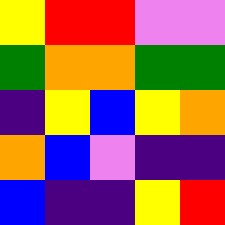[["yellow", "red", "red", "violet", "violet"], ["green", "orange", "orange", "green", "green"], ["indigo", "yellow", "blue", "yellow", "orange"], ["orange", "blue", "violet", "indigo", "indigo"], ["blue", "indigo", "indigo", "yellow", "red"]]